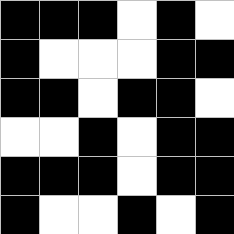[["black", "black", "black", "white", "black", "white"], ["black", "white", "white", "white", "black", "black"], ["black", "black", "white", "black", "black", "white"], ["white", "white", "black", "white", "black", "black"], ["black", "black", "black", "white", "black", "black"], ["black", "white", "white", "black", "white", "black"]]